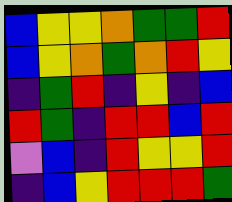[["blue", "yellow", "yellow", "orange", "green", "green", "red"], ["blue", "yellow", "orange", "green", "orange", "red", "yellow"], ["indigo", "green", "red", "indigo", "yellow", "indigo", "blue"], ["red", "green", "indigo", "red", "red", "blue", "red"], ["violet", "blue", "indigo", "red", "yellow", "yellow", "red"], ["indigo", "blue", "yellow", "red", "red", "red", "green"]]